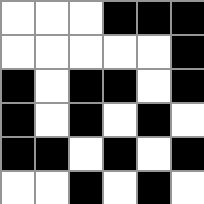[["white", "white", "white", "black", "black", "black"], ["white", "white", "white", "white", "white", "black"], ["black", "white", "black", "black", "white", "black"], ["black", "white", "black", "white", "black", "white"], ["black", "black", "white", "black", "white", "black"], ["white", "white", "black", "white", "black", "white"]]